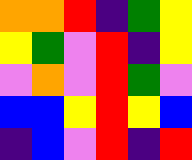[["orange", "orange", "red", "indigo", "green", "yellow"], ["yellow", "green", "violet", "red", "indigo", "yellow"], ["violet", "orange", "violet", "red", "green", "violet"], ["blue", "blue", "yellow", "red", "yellow", "blue"], ["indigo", "blue", "violet", "red", "indigo", "red"]]